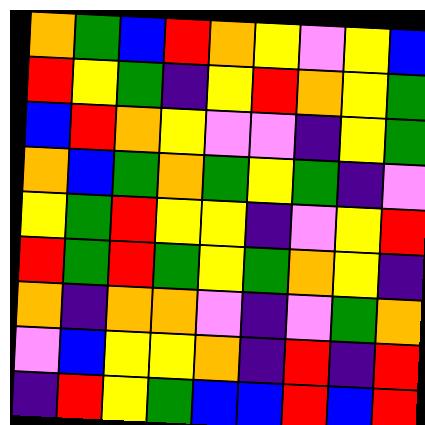[["orange", "green", "blue", "red", "orange", "yellow", "violet", "yellow", "blue"], ["red", "yellow", "green", "indigo", "yellow", "red", "orange", "yellow", "green"], ["blue", "red", "orange", "yellow", "violet", "violet", "indigo", "yellow", "green"], ["orange", "blue", "green", "orange", "green", "yellow", "green", "indigo", "violet"], ["yellow", "green", "red", "yellow", "yellow", "indigo", "violet", "yellow", "red"], ["red", "green", "red", "green", "yellow", "green", "orange", "yellow", "indigo"], ["orange", "indigo", "orange", "orange", "violet", "indigo", "violet", "green", "orange"], ["violet", "blue", "yellow", "yellow", "orange", "indigo", "red", "indigo", "red"], ["indigo", "red", "yellow", "green", "blue", "blue", "red", "blue", "red"]]